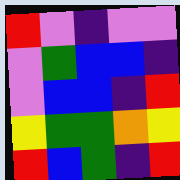[["red", "violet", "indigo", "violet", "violet"], ["violet", "green", "blue", "blue", "indigo"], ["violet", "blue", "blue", "indigo", "red"], ["yellow", "green", "green", "orange", "yellow"], ["red", "blue", "green", "indigo", "red"]]